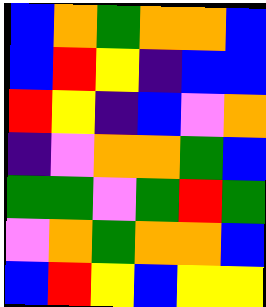[["blue", "orange", "green", "orange", "orange", "blue"], ["blue", "red", "yellow", "indigo", "blue", "blue"], ["red", "yellow", "indigo", "blue", "violet", "orange"], ["indigo", "violet", "orange", "orange", "green", "blue"], ["green", "green", "violet", "green", "red", "green"], ["violet", "orange", "green", "orange", "orange", "blue"], ["blue", "red", "yellow", "blue", "yellow", "yellow"]]